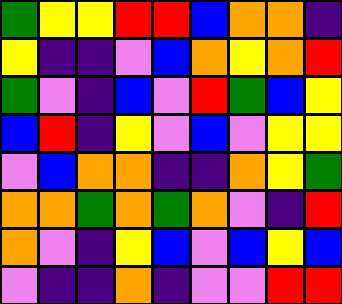[["green", "yellow", "yellow", "red", "red", "blue", "orange", "orange", "indigo"], ["yellow", "indigo", "indigo", "violet", "blue", "orange", "yellow", "orange", "red"], ["green", "violet", "indigo", "blue", "violet", "red", "green", "blue", "yellow"], ["blue", "red", "indigo", "yellow", "violet", "blue", "violet", "yellow", "yellow"], ["violet", "blue", "orange", "orange", "indigo", "indigo", "orange", "yellow", "green"], ["orange", "orange", "green", "orange", "green", "orange", "violet", "indigo", "red"], ["orange", "violet", "indigo", "yellow", "blue", "violet", "blue", "yellow", "blue"], ["violet", "indigo", "indigo", "orange", "indigo", "violet", "violet", "red", "red"]]